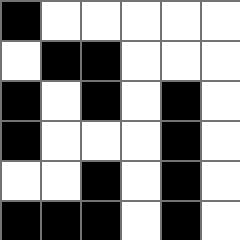[["black", "white", "white", "white", "white", "white"], ["white", "black", "black", "white", "white", "white"], ["black", "white", "black", "white", "black", "white"], ["black", "white", "white", "white", "black", "white"], ["white", "white", "black", "white", "black", "white"], ["black", "black", "black", "white", "black", "white"]]